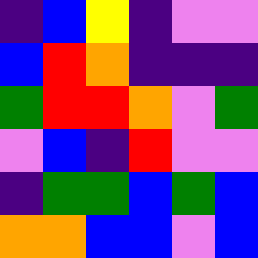[["indigo", "blue", "yellow", "indigo", "violet", "violet"], ["blue", "red", "orange", "indigo", "indigo", "indigo"], ["green", "red", "red", "orange", "violet", "green"], ["violet", "blue", "indigo", "red", "violet", "violet"], ["indigo", "green", "green", "blue", "green", "blue"], ["orange", "orange", "blue", "blue", "violet", "blue"]]